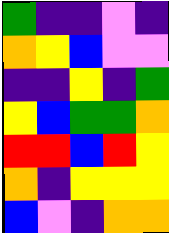[["green", "indigo", "indigo", "violet", "indigo"], ["orange", "yellow", "blue", "violet", "violet"], ["indigo", "indigo", "yellow", "indigo", "green"], ["yellow", "blue", "green", "green", "orange"], ["red", "red", "blue", "red", "yellow"], ["orange", "indigo", "yellow", "yellow", "yellow"], ["blue", "violet", "indigo", "orange", "orange"]]